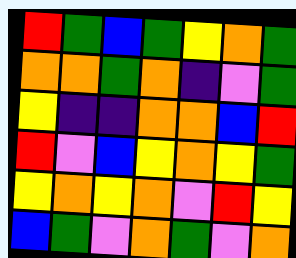[["red", "green", "blue", "green", "yellow", "orange", "green"], ["orange", "orange", "green", "orange", "indigo", "violet", "green"], ["yellow", "indigo", "indigo", "orange", "orange", "blue", "red"], ["red", "violet", "blue", "yellow", "orange", "yellow", "green"], ["yellow", "orange", "yellow", "orange", "violet", "red", "yellow"], ["blue", "green", "violet", "orange", "green", "violet", "orange"]]